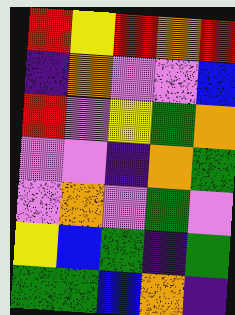[["red", "yellow", "red", "orange", "red"], ["indigo", "orange", "violet", "violet", "blue"], ["red", "violet", "yellow", "green", "orange"], ["violet", "violet", "indigo", "orange", "green"], ["violet", "orange", "violet", "green", "violet"], ["yellow", "blue", "green", "indigo", "green"], ["green", "green", "blue", "orange", "indigo"]]